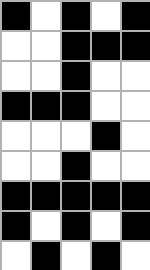[["black", "white", "black", "white", "black"], ["white", "white", "black", "black", "black"], ["white", "white", "black", "white", "white"], ["black", "black", "black", "white", "white"], ["white", "white", "white", "black", "white"], ["white", "white", "black", "white", "white"], ["black", "black", "black", "black", "black"], ["black", "white", "black", "white", "black"], ["white", "black", "white", "black", "white"]]